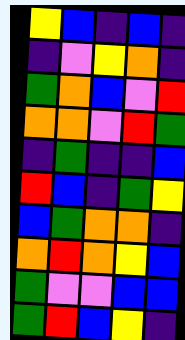[["yellow", "blue", "indigo", "blue", "indigo"], ["indigo", "violet", "yellow", "orange", "indigo"], ["green", "orange", "blue", "violet", "red"], ["orange", "orange", "violet", "red", "green"], ["indigo", "green", "indigo", "indigo", "blue"], ["red", "blue", "indigo", "green", "yellow"], ["blue", "green", "orange", "orange", "indigo"], ["orange", "red", "orange", "yellow", "blue"], ["green", "violet", "violet", "blue", "blue"], ["green", "red", "blue", "yellow", "indigo"]]